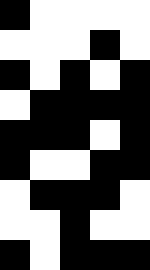[["black", "white", "white", "white", "white"], ["white", "white", "white", "black", "white"], ["black", "white", "black", "white", "black"], ["white", "black", "black", "black", "black"], ["black", "black", "black", "white", "black"], ["black", "white", "white", "black", "black"], ["white", "black", "black", "black", "white"], ["white", "white", "black", "white", "white"], ["black", "white", "black", "black", "black"]]